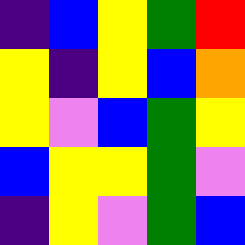[["indigo", "blue", "yellow", "green", "red"], ["yellow", "indigo", "yellow", "blue", "orange"], ["yellow", "violet", "blue", "green", "yellow"], ["blue", "yellow", "yellow", "green", "violet"], ["indigo", "yellow", "violet", "green", "blue"]]